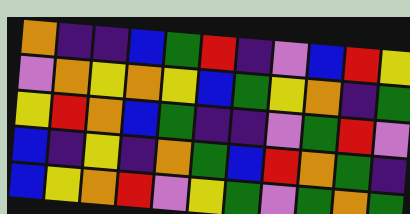[["orange", "indigo", "indigo", "blue", "green", "red", "indigo", "violet", "blue", "red", "yellow"], ["violet", "orange", "yellow", "orange", "yellow", "blue", "green", "yellow", "orange", "indigo", "green"], ["yellow", "red", "orange", "blue", "green", "indigo", "indigo", "violet", "green", "red", "violet"], ["blue", "indigo", "yellow", "indigo", "orange", "green", "blue", "red", "orange", "green", "indigo"], ["blue", "yellow", "orange", "red", "violet", "yellow", "green", "violet", "green", "orange", "green"]]